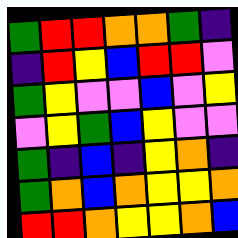[["green", "red", "red", "orange", "orange", "green", "indigo"], ["indigo", "red", "yellow", "blue", "red", "red", "violet"], ["green", "yellow", "violet", "violet", "blue", "violet", "yellow"], ["violet", "yellow", "green", "blue", "yellow", "violet", "violet"], ["green", "indigo", "blue", "indigo", "yellow", "orange", "indigo"], ["green", "orange", "blue", "orange", "yellow", "yellow", "orange"], ["red", "red", "orange", "yellow", "yellow", "orange", "blue"]]